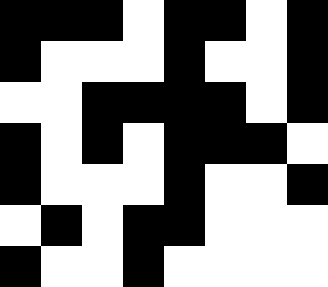[["black", "black", "black", "white", "black", "black", "white", "black"], ["black", "white", "white", "white", "black", "white", "white", "black"], ["white", "white", "black", "black", "black", "black", "white", "black"], ["black", "white", "black", "white", "black", "black", "black", "white"], ["black", "white", "white", "white", "black", "white", "white", "black"], ["white", "black", "white", "black", "black", "white", "white", "white"], ["black", "white", "white", "black", "white", "white", "white", "white"]]